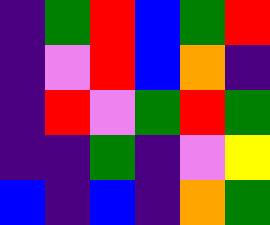[["indigo", "green", "red", "blue", "green", "red"], ["indigo", "violet", "red", "blue", "orange", "indigo"], ["indigo", "red", "violet", "green", "red", "green"], ["indigo", "indigo", "green", "indigo", "violet", "yellow"], ["blue", "indigo", "blue", "indigo", "orange", "green"]]